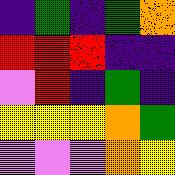[["indigo", "green", "indigo", "green", "orange"], ["red", "red", "red", "indigo", "indigo"], ["violet", "red", "indigo", "green", "indigo"], ["yellow", "yellow", "yellow", "orange", "green"], ["violet", "violet", "violet", "orange", "yellow"]]